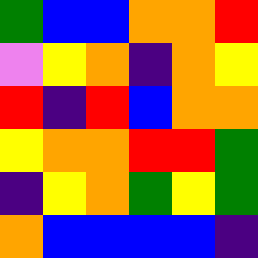[["green", "blue", "blue", "orange", "orange", "red"], ["violet", "yellow", "orange", "indigo", "orange", "yellow"], ["red", "indigo", "red", "blue", "orange", "orange"], ["yellow", "orange", "orange", "red", "red", "green"], ["indigo", "yellow", "orange", "green", "yellow", "green"], ["orange", "blue", "blue", "blue", "blue", "indigo"]]